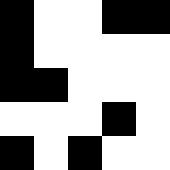[["black", "white", "white", "black", "black"], ["black", "white", "white", "white", "white"], ["black", "black", "white", "white", "white"], ["white", "white", "white", "black", "white"], ["black", "white", "black", "white", "white"]]